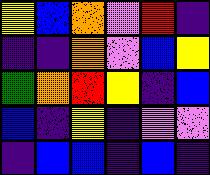[["yellow", "blue", "orange", "violet", "red", "indigo"], ["indigo", "indigo", "orange", "violet", "blue", "yellow"], ["green", "orange", "red", "yellow", "indigo", "blue"], ["blue", "indigo", "yellow", "indigo", "violet", "violet"], ["indigo", "blue", "blue", "indigo", "blue", "indigo"]]